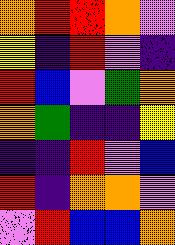[["orange", "red", "red", "orange", "violet"], ["yellow", "indigo", "red", "violet", "indigo"], ["red", "blue", "violet", "green", "orange"], ["orange", "green", "indigo", "indigo", "yellow"], ["indigo", "indigo", "red", "violet", "blue"], ["red", "indigo", "orange", "orange", "violet"], ["violet", "red", "blue", "blue", "orange"]]